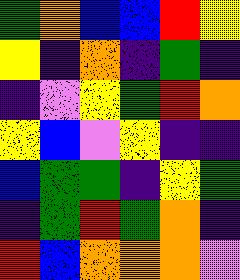[["green", "orange", "blue", "blue", "red", "yellow"], ["yellow", "indigo", "orange", "indigo", "green", "indigo"], ["indigo", "violet", "yellow", "green", "red", "orange"], ["yellow", "blue", "violet", "yellow", "indigo", "indigo"], ["blue", "green", "green", "indigo", "yellow", "green"], ["indigo", "green", "red", "green", "orange", "indigo"], ["red", "blue", "orange", "orange", "orange", "violet"]]